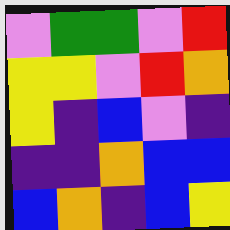[["violet", "green", "green", "violet", "red"], ["yellow", "yellow", "violet", "red", "orange"], ["yellow", "indigo", "blue", "violet", "indigo"], ["indigo", "indigo", "orange", "blue", "blue"], ["blue", "orange", "indigo", "blue", "yellow"]]